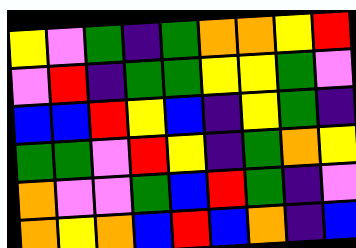[["yellow", "violet", "green", "indigo", "green", "orange", "orange", "yellow", "red"], ["violet", "red", "indigo", "green", "green", "yellow", "yellow", "green", "violet"], ["blue", "blue", "red", "yellow", "blue", "indigo", "yellow", "green", "indigo"], ["green", "green", "violet", "red", "yellow", "indigo", "green", "orange", "yellow"], ["orange", "violet", "violet", "green", "blue", "red", "green", "indigo", "violet"], ["orange", "yellow", "orange", "blue", "red", "blue", "orange", "indigo", "blue"]]